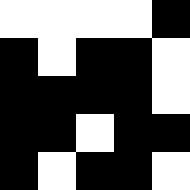[["white", "white", "white", "white", "black"], ["black", "white", "black", "black", "white"], ["black", "black", "black", "black", "white"], ["black", "black", "white", "black", "black"], ["black", "white", "black", "black", "white"]]